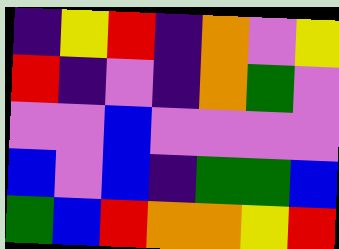[["indigo", "yellow", "red", "indigo", "orange", "violet", "yellow"], ["red", "indigo", "violet", "indigo", "orange", "green", "violet"], ["violet", "violet", "blue", "violet", "violet", "violet", "violet"], ["blue", "violet", "blue", "indigo", "green", "green", "blue"], ["green", "blue", "red", "orange", "orange", "yellow", "red"]]